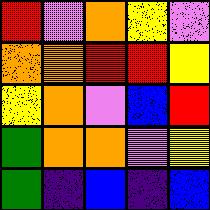[["red", "violet", "orange", "yellow", "violet"], ["orange", "orange", "red", "red", "yellow"], ["yellow", "orange", "violet", "blue", "red"], ["green", "orange", "orange", "violet", "yellow"], ["green", "indigo", "blue", "indigo", "blue"]]